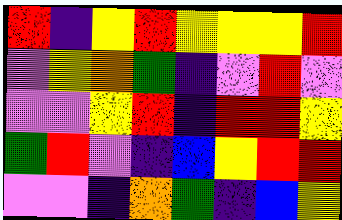[["red", "indigo", "yellow", "red", "yellow", "yellow", "yellow", "red"], ["violet", "yellow", "orange", "green", "indigo", "violet", "red", "violet"], ["violet", "violet", "yellow", "red", "indigo", "red", "red", "yellow"], ["green", "red", "violet", "indigo", "blue", "yellow", "red", "red"], ["violet", "violet", "indigo", "orange", "green", "indigo", "blue", "yellow"]]